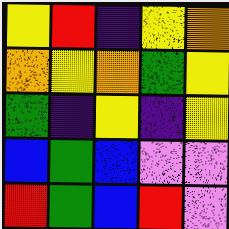[["yellow", "red", "indigo", "yellow", "orange"], ["orange", "yellow", "orange", "green", "yellow"], ["green", "indigo", "yellow", "indigo", "yellow"], ["blue", "green", "blue", "violet", "violet"], ["red", "green", "blue", "red", "violet"]]